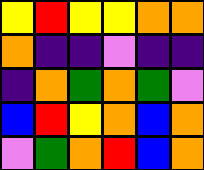[["yellow", "red", "yellow", "yellow", "orange", "orange"], ["orange", "indigo", "indigo", "violet", "indigo", "indigo"], ["indigo", "orange", "green", "orange", "green", "violet"], ["blue", "red", "yellow", "orange", "blue", "orange"], ["violet", "green", "orange", "red", "blue", "orange"]]